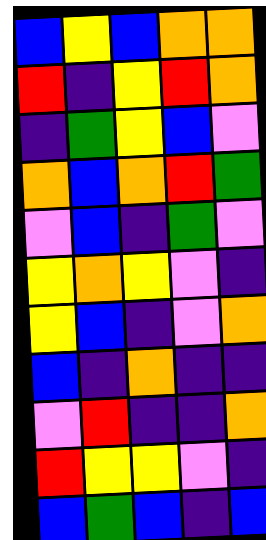[["blue", "yellow", "blue", "orange", "orange"], ["red", "indigo", "yellow", "red", "orange"], ["indigo", "green", "yellow", "blue", "violet"], ["orange", "blue", "orange", "red", "green"], ["violet", "blue", "indigo", "green", "violet"], ["yellow", "orange", "yellow", "violet", "indigo"], ["yellow", "blue", "indigo", "violet", "orange"], ["blue", "indigo", "orange", "indigo", "indigo"], ["violet", "red", "indigo", "indigo", "orange"], ["red", "yellow", "yellow", "violet", "indigo"], ["blue", "green", "blue", "indigo", "blue"]]